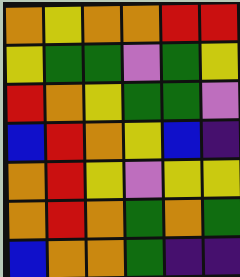[["orange", "yellow", "orange", "orange", "red", "red"], ["yellow", "green", "green", "violet", "green", "yellow"], ["red", "orange", "yellow", "green", "green", "violet"], ["blue", "red", "orange", "yellow", "blue", "indigo"], ["orange", "red", "yellow", "violet", "yellow", "yellow"], ["orange", "red", "orange", "green", "orange", "green"], ["blue", "orange", "orange", "green", "indigo", "indigo"]]